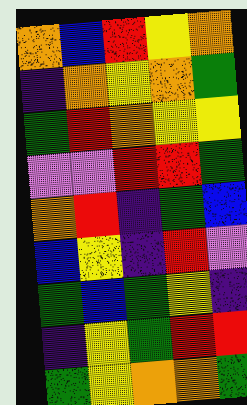[["orange", "blue", "red", "yellow", "orange"], ["indigo", "orange", "yellow", "orange", "green"], ["green", "red", "orange", "yellow", "yellow"], ["violet", "violet", "red", "red", "green"], ["orange", "red", "indigo", "green", "blue"], ["blue", "yellow", "indigo", "red", "violet"], ["green", "blue", "green", "yellow", "indigo"], ["indigo", "yellow", "green", "red", "red"], ["green", "yellow", "orange", "orange", "green"]]